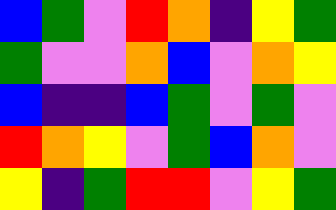[["blue", "green", "violet", "red", "orange", "indigo", "yellow", "green"], ["green", "violet", "violet", "orange", "blue", "violet", "orange", "yellow"], ["blue", "indigo", "indigo", "blue", "green", "violet", "green", "violet"], ["red", "orange", "yellow", "violet", "green", "blue", "orange", "violet"], ["yellow", "indigo", "green", "red", "red", "violet", "yellow", "green"]]